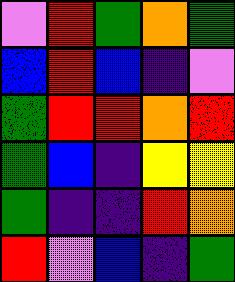[["violet", "red", "green", "orange", "green"], ["blue", "red", "blue", "indigo", "violet"], ["green", "red", "red", "orange", "red"], ["green", "blue", "indigo", "yellow", "yellow"], ["green", "indigo", "indigo", "red", "orange"], ["red", "violet", "blue", "indigo", "green"]]